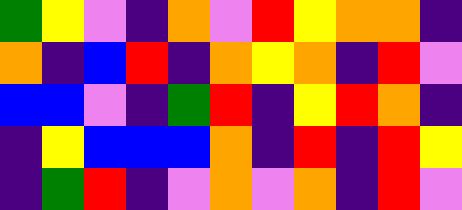[["green", "yellow", "violet", "indigo", "orange", "violet", "red", "yellow", "orange", "orange", "indigo"], ["orange", "indigo", "blue", "red", "indigo", "orange", "yellow", "orange", "indigo", "red", "violet"], ["blue", "blue", "violet", "indigo", "green", "red", "indigo", "yellow", "red", "orange", "indigo"], ["indigo", "yellow", "blue", "blue", "blue", "orange", "indigo", "red", "indigo", "red", "yellow"], ["indigo", "green", "red", "indigo", "violet", "orange", "violet", "orange", "indigo", "red", "violet"]]